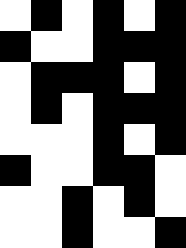[["white", "black", "white", "black", "white", "black"], ["black", "white", "white", "black", "black", "black"], ["white", "black", "black", "black", "white", "black"], ["white", "black", "white", "black", "black", "black"], ["white", "white", "white", "black", "white", "black"], ["black", "white", "white", "black", "black", "white"], ["white", "white", "black", "white", "black", "white"], ["white", "white", "black", "white", "white", "black"]]